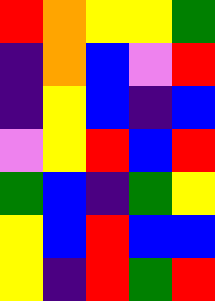[["red", "orange", "yellow", "yellow", "green"], ["indigo", "orange", "blue", "violet", "red"], ["indigo", "yellow", "blue", "indigo", "blue"], ["violet", "yellow", "red", "blue", "red"], ["green", "blue", "indigo", "green", "yellow"], ["yellow", "blue", "red", "blue", "blue"], ["yellow", "indigo", "red", "green", "red"]]